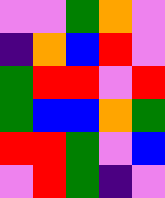[["violet", "violet", "green", "orange", "violet"], ["indigo", "orange", "blue", "red", "violet"], ["green", "red", "red", "violet", "red"], ["green", "blue", "blue", "orange", "green"], ["red", "red", "green", "violet", "blue"], ["violet", "red", "green", "indigo", "violet"]]